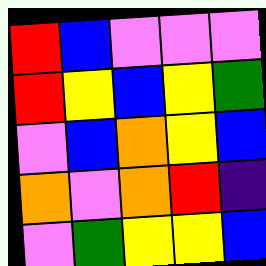[["red", "blue", "violet", "violet", "violet"], ["red", "yellow", "blue", "yellow", "green"], ["violet", "blue", "orange", "yellow", "blue"], ["orange", "violet", "orange", "red", "indigo"], ["violet", "green", "yellow", "yellow", "blue"]]